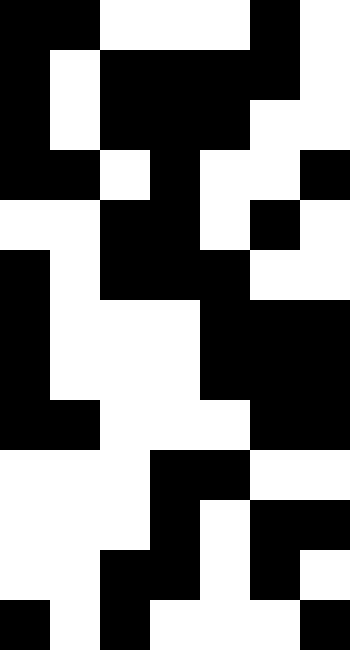[["black", "black", "white", "white", "white", "black", "white"], ["black", "white", "black", "black", "black", "black", "white"], ["black", "white", "black", "black", "black", "white", "white"], ["black", "black", "white", "black", "white", "white", "black"], ["white", "white", "black", "black", "white", "black", "white"], ["black", "white", "black", "black", "black", "white", "white"], ["black", "white", "white", "white", "black", "black", "black"], ["black", "white", "white", "white", "black", "black", "black"], ["black", "black", "white", "white", "white", "black", "black"], ["white", "white", "white", "black", "black", "white", "white"], ["white", "white", "white", "black", "white", "black", "black"], ["white", "white", "black", "black", "white", "black", "white"], ["black", "white", "black", "white", "white", "white", "black"]]